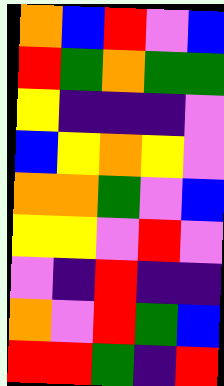[["orange", "blue", "red", "violet", "blue"], ["red", "green", "orange", "green", "green"], ["yellow", "indigo", "indigo", "indigo", "violet"], ["blue", "yellow", "orange", "yellow", "violet"], ["orange", "orange", "green", "violet", "blue"], ["yellow", "yellow", "violet", "red", "violet"], ["violet", "indigo", "red", "indigo", "indigo"], ["orange", "violet", "red", "green", "blue"], ["red", "red", "green", "indigo", "red"]]